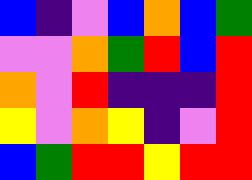[["blue", "indigo", "violet", "blue", "orange", "blue", "green"], ["violet", "violet", "orange", "green", "red", "blue", "red"], ["orange", "violet", "red", "indigo", "indigo", "indigo", "red"], ["yellow", "violet", "orange", "yellow", "indigo", "violet", "red"], ["blue", "green", "red", "red", "yellow", "red", "red"]]